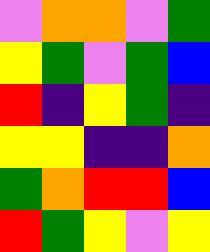[["violet", "orange", "orange", "violet", "green"], ["yellow", "green", "violet", "green", "blue"], ["red", "indigo", "yellow", "green", "indigo"], ["yellow", "yellow", "indigo", "indigo", "orange"], ["green", "orange", "red", "red", "blue"], ["red", "green", "yellow", "violet", "yellow"]]